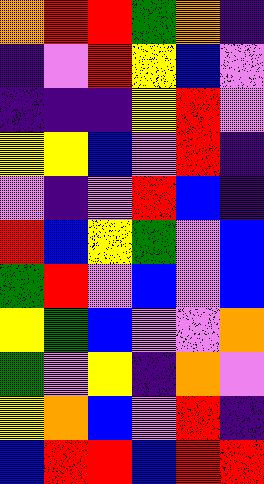[["orange", "red", "red", "green", "orange", "indigo"], ["indigo", "violet", "red", "yellow", "blue", "violet"], ["indigo", "indigo", "indigo", "yellow", "red", "violet"], ["yellow", "yellow", "blue", "violet", "red", "indigo"], ["violet", "indigo", "violet", "red", "blue", "indigo"], ["red", "blue", "yellow", "green", "violet", "blue"], ["green", "red", "violet", "blue", "violet", "blue"], ["yellow", "green", "blue", "violet", "violet", "orange"], ["green", "violet", "yellow", "indigo", "orange", "violet"], ["yellow", "orange", "blue", "violet", "red", "indigo"], ["blue", "red", "red", "blue", "red", "red"]]